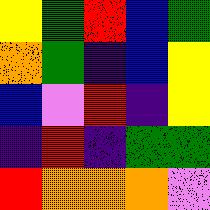[["yellow", "green", "red", "blue", "green"], ["orange", "green", "indigo", "blue", "yellow"], ["blue", "violet", "red", "indigo", "yellow"], ["indigo", "red", "indigo", "green", "green"], ["red", "orange", "orange", "orange", "violet"]]